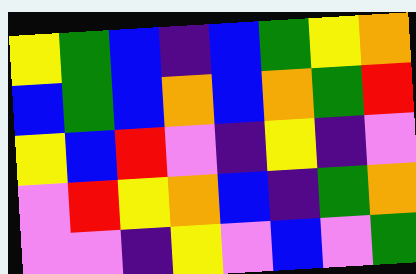[["yellow", "green", "blue", "indigo", "blue", "green", "yellow", "orange"], ["blue", "green", "blue", "orange", "blue", "orange", "green", "red"], ["yellow", "blue", "red", "violet", "indigo", "yellow", "indigo", "violet"], ["violet", "red", "yellow", "orange", "blue", "indigo", "green", "orange"], ["violet", "violet", "indigo", "yellow", "violet", "blue", "violet", "green"]]